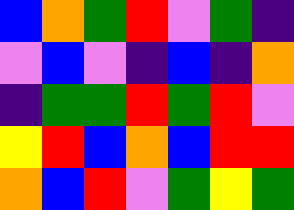[["blue", "orange", "green", "red", "violet", "green", "indigo"], ["violet", "blue", "violet", "indigo", "blue", "indigo", "orange"], ["indigo", "green", "green", "red", "green", "red", "violet"], ["yellow", "red", "blue", "orange", "blue", "red", "red"], ["orange", "blue", "red", "violet", "green", "yellow", "green"]]